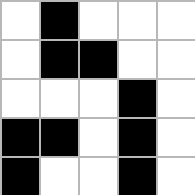[["white", "black", "white", "white", "white"], ["white", "black", "black", "white", "white"], ["white", "white", "white", "black", "white"], ["black", "black", "white", "black", "white"], ["black", "white", "white", "black", "white"]]